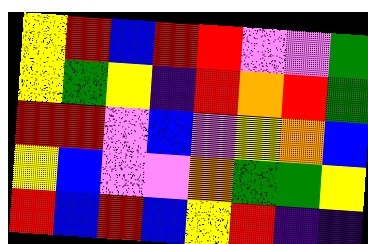[["yellow", "red", "blue", "red", "red", "violet", "violet", "green"], ["yellow", "green", "yellow", "indigo", "red", "orange", "red", "green"], ["red", "red", "violet", "blue", "violet", "yellow", "orange", "blue"], ["yellow", "blue", "violet", "violet", "orange", "green", "green", "yellow"], ["red", "blue", "red", "blue", "yellow", "red", "indigo", "indigo"]]